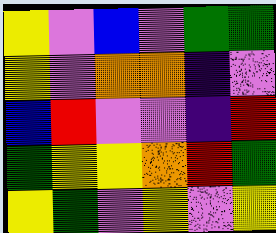[["yellow", "violet", "blue", "violet", "green", "green"], ["yellow", "violet", "orange", "orange", "indigo", "violet"], ["blue", "red", "violet", "violet", "indigo", "red"], ["green", "yellow", "yellow", "orange", "red", "green"], ["yellow", "green", "violet", "yellow", "violet", "yellow"]]